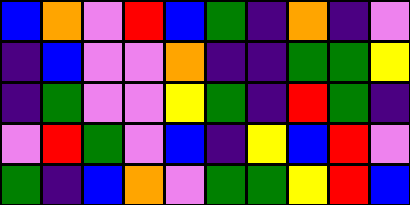[["blue", "orange", "violet", "red", "blue", "green", "indigo", "orange", "indigo", "violet"], ["indigo", "blue", "violet", "violet", "orange", "indigo", "indigo", "green", "green", "yellow"], ["indigo", "green", "violet", "violet", "yellow", "green", "indigo", "red", "green", "indigo"], ["violet", "red", "green", "violet", "blue", "indigo", "yellow", "blue", "red", "violet"], ["green", "indigo", "blue", "orange", "violet", "green", "green", "yellow", "red", "blue"]]